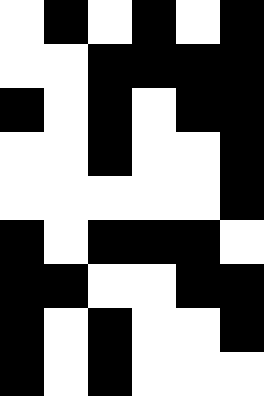[["white", "black", "white", "black", "white", "black"], ["white", "white", "black", "black", "black", "black"], ["black", "white", "black", "white", "black", "black"], ["white", "white", "black", "white", "white", "black"], ["white", "white", "white", "white", "white", "black"], ["black", "white", "black", "black", "black", "white"], ["black", "black", "white", "white", "black", "black"], ["black", "white", "black", "white", "white", "black"], ["black", "white", "black", "white", "white", "white"]]